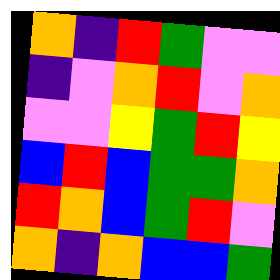[["orange", "indigo", "red", "green", "violet", "violet"], ["indigo", "violet", "orange", "red", "violet", "orange"], ["violet", "violet", "yellow", "green", "red", "yellow"], ["blue", "red", "blue", "green", "green", "orange"], ["red", "orange", "blue", "green", "red", "violet"], ["orange", "indigo", "orange", "blue", "blue", "green"]]